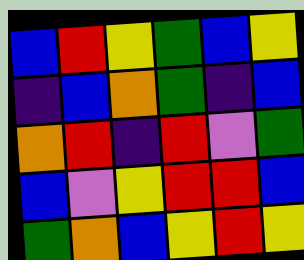[["blue", "red", "yellow", "green", "blue", "yellow"], ["indigo", "blue", "orange", "green", "indigo", "blue"], ["orange", "red", "indigo", "red", "violet", "green"], ["blue", "violet", "yellow", "red", "red", "blue"], ["green", "orange", "blue", "yellow", "red", "yellow"]]